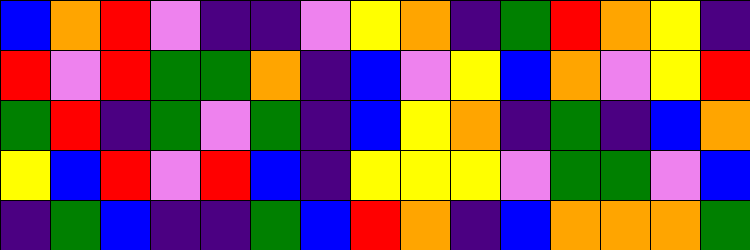[["blue", "orange", "red", "violet", "indigo", "indigo", "violet", "yellow", "orange", "indigo", "green", "red", "orange", "yellow", "indigo"], ["red", "violet", "red", "green", "green", "orange", "indigo", "blue", "violet", "yellow", "blue", "orange", "violet", "yellow", "red"], ["green", "red", "indigo", "green", "violet", "green", "indigo", "blue", "yellow", "orange", "indigo", "green", "indigo", "blue", "orange"], ["yellow", "blue", "red", "violet", "red", "blue", "indigo", "yellow", "yellow", "yellow", "violet", "green", "green", "violet", "blue"], ["indigo", "green", "blue", "indigo", "indigo", "green", "blue", "red", "orange", "indigo", "blue", "orange", "orange", "orange", "green"]]